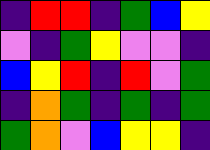[["indigo", "red", "red", "indigo", "green", "blue", "yellow"], ["violet", "indigo", "green", "yellow", "violet", "violet", "indigo"], ["blue", "yellow", "red", "indigo", "red", "violet", "green"], ["indigo", "orange", "green", "indigo", "green", "indigo", "green"], ["green", "orange", "violet", "blue", "yellow", "yellow", "indigo"]]